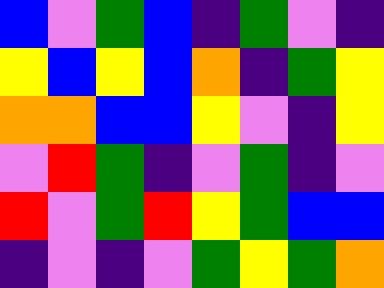[["blue", "violet", "green", "blue", "indigo", "green", "violet", "indigo"], ["yellow", "blue", "yellow", "blue", "orange", "indigo", "green", "yellow"], ["orange", "orange", "blue", "blue", "yellow", "violet", "indigo", "yellow"], ["violet", "red", "green", "indigo", "violet", "green", "indigo", "violet"], ["red", "violet", "green", "red", "yellow", "green", "blue", "blue"], ["indigo", "violet", "indigo", "violet", "green", "yellow", "green", "orange"]]